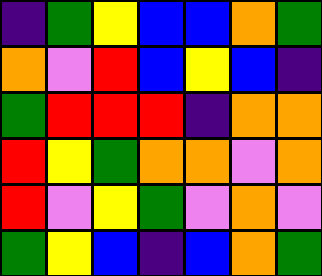[["indigo", "green", "yellow", "blue", "blue", "orange", "green"], ["orange", "violet", "red", "blue", "yellow", "blue", "indigo"], ["green", "red", "red", "red", "indigo", "orange", "orange"], ["red", "yellow", "green", "orange", "orange", "violet", "orange"], ["red", "violet", "yellow", "green", "violet", "orange", "violet"], ["green", "yellow", "blue", "indigo", "blue", "orange", "green"]]